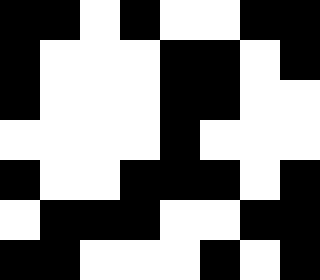[["black", "black", "white", "black", "white", "white", "black", "black"], ["black", "white", "white", "white", "black", "black", "white", "black"], ["black", "white", "white", "white", "black", "black", "white", "white"], ["white", "white", "white", "white", "black", "white", "white", "white"], ["black", "white", "white", "black", "black", "black", "white", "black"], ["white", "black", "black", "black", "white", "white", "black", "black"], ["black", "black", "white", "white", "white", "black", "white", "black"]]